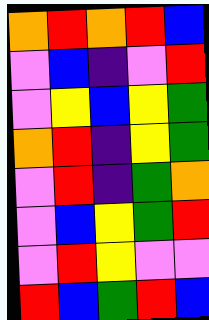[["orange", "red", "orange", "red", "blue"], ["violet", "blue", "indigo", "violet", "red"], ["violet", "yellow", "blue", "yellow", "green"], ["orange", "red", "indigo", "yellow", "green"], ["violet", "red", "indigo", "green", "orange"], ["violet", "blue", "yellow", "green", "red"], ["violet", "red", "yellow", "violet", "violet"], ["red", "blue", "green", "red", "blue"]]